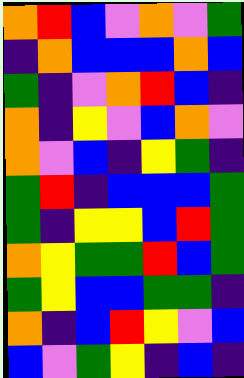[["orange", "red", "blue", "violet", "orange", "violet", "green"], ["indigo", "orange", "blue", "blue", "blue", "orange", "blue"], ["green", "indigo", "violet", "orange", "red", "blue", "indigo"], ["orange", "indigo", "yellow", "violet", "blue", "orange", "violet"], ["orange", "violet", "blue", "indigo", "yellow", "green", "indigo"], ["green", "red", "indigo", "blue", "blue", "blue", "green"], ["green", "indigo", "yellow", "yellow", "blue", "red", "green"], ["orange", "yellow", "green", "green", "red", "blue", "green"], ["green", "yellow", "blue", "blue", "green", "green", "indigo"], ["orange", "indigo", "blue", "red", "yellow", "violet", "blue"], ["blue", "violet", "green", "yellow", "indigo", "blue", "indigo"]]